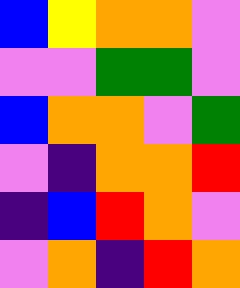[["blue", "yellow", "orange", "orange", "violet"], ["violet", "violet", "green", "green", "violet"], ["blue", "orange", "orange", "violet", "green"], ["violet", "indigo", "orange", "orange", "red"], ["indigo", "blue", "red", "orange", "violet"], ["violet", "orange", "indigo", "red", "orange"]]